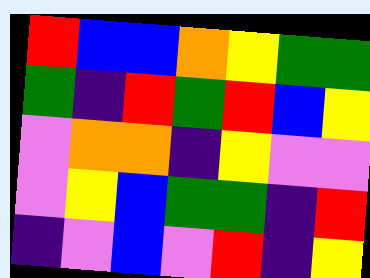[["red", "blue", "blue", "orange", "yellow", "green", "green"], ["green", "indigo", "red", "green", "red", "blue", "yellow"], ["violet", "orange", "orange", "indigo", "yellow", "violet", "violet"], ["violet", "yellow", "blue", "green", "green", "indigo", "red"], ["indigo", "violet", "blue", "violet", "red", "indigo", "yellow"]]